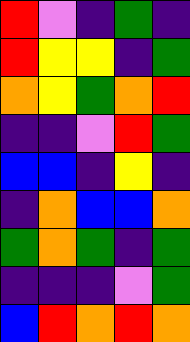[["red", "violet", "indigo", "green", "indigo"], ["red", "yellow", "yellow", "indigo", "green"], ["orange", "yellow", "green", "orange", "red"], ["indigo", "indigo", "violet", "red", "green"], ["blue", "blue", "indigo", "yellow", "indigo"], ["indigo", "orange", "blue", "blue", "orange"], ["green", "orange", "green", "indigo", "green"], ["indigo", "indigo", "indigo", "violet", "green"], ["blue", "red", "orange", "red", "orange"]]